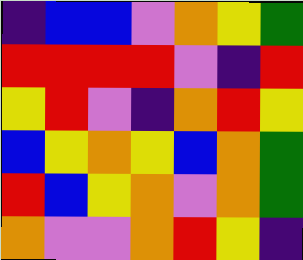[["indigo", "blue", "blue", "violet", "orange", "yellow", "green"], ["red", "red", "red", "red", "violet", "indigo", "red"], ["yellow", "red", "violet", "indigo", "orange", "red", "yellow"], ["blue", "yellow", "orange", "yellow", "blue", "orange", "green"], ["red", "blue", "yellow", "orange", "violet", "orange", "green"], ["orange", "violet", "violet", "orange", "red", "yellow", "indigo"]]